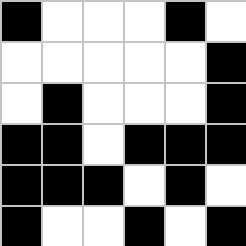[["black", "white", "white", "white", "black", "white"], ["white", "white", "white", "white", "white", "black"], ["white", "black", "white", "white", "white", "black"], ["black", "black", "white", "black", "black", "black"], ["black", "black", "black", "white", "black", "white"], ["black", "white", "white", "black", "white", "black"]]